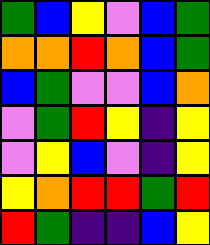[["green", "blue", "yellow", "violet", "blue", "green"], ["orange", "orange", "red", "orange", "blue", "green"], ["blue", "green", "violet", "violet", "blue", "orange"], ["violet", "green", "red", "yellow", "indigo", "yellow"], ["violet", "yellow", "blue", "violet", "indigo", "yellow"], ["yellow", "orange", "red", "red", "green", "red"], ["red", "green", "indigo", "indigo", "blue", "yellow"]]